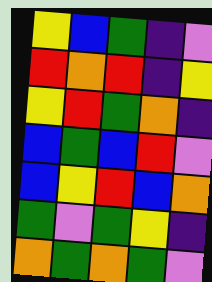[["yellow", "blue", "green", "indigo", "violet"], ["red", "orange", "red", "indigo", "yellow"], ["yellow", "red", "green", "orange", "indigo"], ["blue", "green", "blue", "red", "violet"], ["blue", "yellow", "red", "blue", "orange"], ["green", "violet", "green", "yellow", "indigo"], ["orange", "green", "orange", "green", "violet"]]